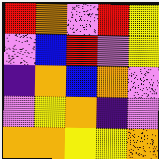[["red", "orange", "violet", "red", "yellow"], ["violet", "blue", "red", "violet", "yellow"], ["indigo", "orange", "blue", "orange", "violet"], ["violet", "yellow", "orange", "indigo", "violet"], ["orange", "orange", "yellow", "yellow", "orange"]]